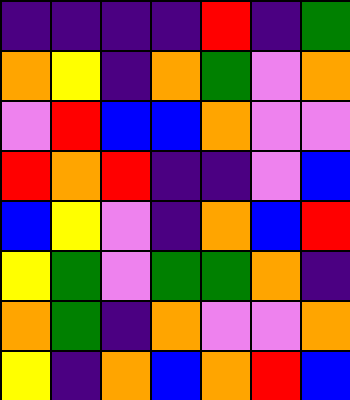[["indigo", "indigo", "indigo", "indigo", "red", "indigo", "green"], ["orange", "yellow", "indigo", "orange", "green", "violet", "orange"], ["violet", "red", "blue", "blue", "orange", "violet", "violet"], ["red", "orange", "red", "indigo", "indigo", "violet", "blue"], ["blue", "yellow", "violet", "indigo", "orange", "blue", "red"], ["yellow", "green", "violet", "green", "green", "orange", "indigo"], ["orange", "green", "indigo", "orange", "violet", "violet", "orange"], ["yellow", "indigo", "orange", "blue", "orange", "red", "blue"]]